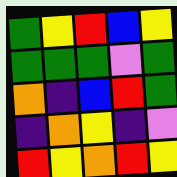[["green", "yellow", "red", "blue", "yellow"], ["green", "green", "green", "violet", "green"], ["orange", "indigo", "blue", "red", "green"], ["indigo", "orange", "yellow", "indigo", "violet"], ["red", "yellow", "orange", "red", "yellow"]]